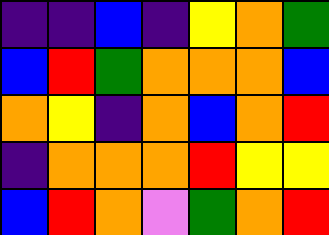[["indigo", "indigo", "blue", "indigo", "yellow", "orange", "green"], ["blue", "red", "green", "orange", "orange", "orange", "blue"], ["orange", "yellow", "indigo", "orange", "blue", "orange", "red"], ["indigo", "orange", "orange", "orange", "red", "yellow", "yellow"], ["blue", "red", "orange", "violet", "green", "orange", "red"]]